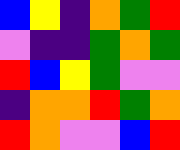[["blue", "yellow", "indigo", "orange", "green", "red"], ["violet", "indigo", "indigo", "green", "orange", "green"], ["red", "blue", "yellow", "green", "violet", "violet"], ["indigo", "orange", "orange", "red", "green", "orange"], ["red", "orange", "violet", "violet", "blue", "red"]]